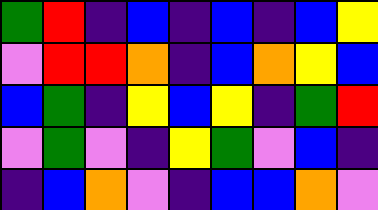[["green", "red", "indigo", "blue", "indigo", "blue", "indigo", "blue", "yellow"], ["violet", "red", "red", "orange", "indigo", "blue", "orange", "yellow", "blue"], ["blue", "green", "indigo", "yellow", "blue", "yellow", "indigo", "green", "red"], ["violet", "green", "violet", "indigo", "yellow", "green", "violet", "blue", "indigo"], ["indigo", "blue", "orange", "violet", "indigo", "blue", "blue", "orange", "violet"]]